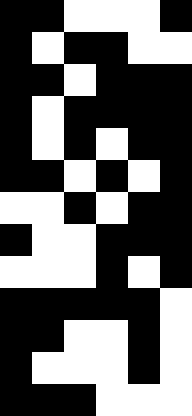[["black", "black", "white", "white", "white", "black"], ["black", "white", "black", "black", "white", "white"], ["black", "black", "white", "black", "black", "black"], ["black", "white", "black", "black", "black", "black"], ["black", "white", "black", "white", "black", "black"], ["black", "black", "white", "black", "white", "black"], ["white", "white", "black", "white", "black", "black"], ["black", "white", "white", "black", "black", "black"], ["white", "white", "white", "black", "white", "black"], ["black", "black", "black", "black", "black", "white"], ["black", "black", "white", "white", "black", "white"], ["black", "white", "white", "white", "black", "white"], ["black", "black", "black", "white", "white", "white"]]